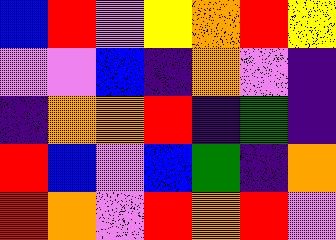[["blue", "red", "violet", "yellow", "orange", "red", "yellow"], ["violet", "violet", "blue", "indigo", "orange", "violet", "indigo"], ["indigo", "orange", "orange", "red", "indigo", "green", "indigo"], ["red", "blue", "violet", "blue", "green", "indigo", "orange"], ["red", "orange", "violet", "red", "orange", "red", "violet"]]